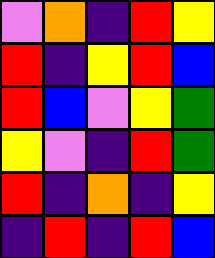[["violet", "orange", "indigo", "red", "yellow"], ["red", "indigo", "yellow", "red", "blue"], ["red", "blue", "violet", "yellow", "green"], ["yellow", "violet", "indigo", "red", "green"], ["red", "indigo", "orange", "indigo", "yellow"], ["indigo", "red", "indigo", "red", "blue"]]